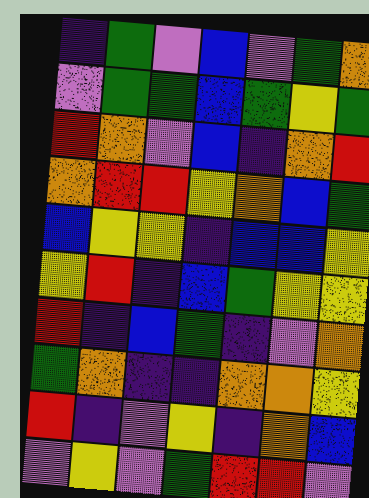[["indigo", "green", "violet", "blue", "violet", "green", "orange"], ["violet", "green", "green", "blue", "green", "yellow", "green"], ["red", "orange", "violet", "blue", "indigo", "orange", "red"], ["orange", "red", "red", "yellow", "orange", "blue", "green"], ["blue", "yellow", "yellow", "indigo", "blue", "blue", "yellow"], ["yellow", "red", "indigo", "blue", "green", "yellow", "yellow"], ["red", "indigo", "blue", "green", "indigo", "violet", "orange"], ["green", "orange", "indigo", "indigo", "orange", "orange", "yellow"], ["red", "indigo", "violet", "yellow", "indigo", "orange", "blue"], ["violet", "yellow", "violet", "green", "red", "red", "violet"]]